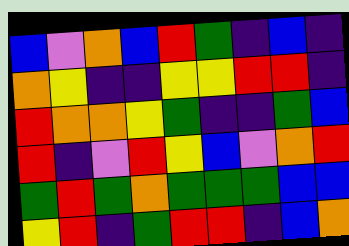[["blue", "violet", "orange", "blue", "red", "green", "indigo", "blue", "indigo"], ["orange", "yellow", "indigo", "indigo", "yellow", "yellow", "red", "red", "indigo"], ["red", "orange", "orange", "yellow", "green", "indigo", "indigo", "green", "blue"], ["red", "indigo", "violet", "red", "yellow", "blue", "violet", "orange", "red"], ["green", "red", "green", "orange", "green", "green", "green", "blue", "blue"], ["yellow", "red", "indigo", "green", "red", "red", "indigo", "blue", "orange"]]